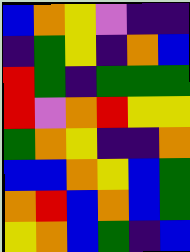[["blue", "orange", "yellow", "violet", "indigo", "indigo"], ["indigo", "green", "yellow", "indigo", "orange", "blue"], ["red", "green", "indigo", "green", "green", "green"], ["red", "violet", "orange", "red", "yellow", "yellow"], ["green", "orange", "yellow", "indigo", "indigo", "orange"], ["blue", "blue", "orange", "yellow", "blue", "green"], ["orange", "red", "blue", "orange", "blue", "green"], ["yellow", "orange", "blue", "green", "indigo", "blue"]]